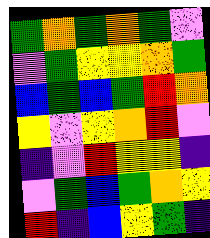[["green", "orange", "green", "orange", "green", "violet"], ["violet", "green", "yellow", "yellow", "orange", "green"], ["blue", "green", "blue", "green", "red", "orange"], ["yellow", "violet", "yellow", "orange", "red", "violet"], ["indigo", "violet", "red", "yellow", "yellow", "indigo"], ["violet", "green", "blue", "green", "orange", "yellow"], ["red", "indigo", "blue", "yellow", "green", "indigo"]]